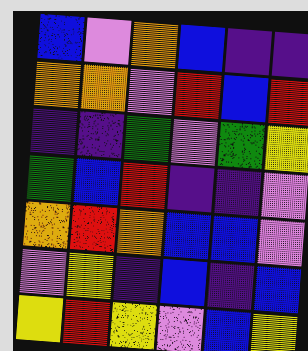[["blue", "violet", "orange", "blue", "indigo", "indigo"], ["orange", "orange", "violet", "red", "blue", "red"], ["indigo", "indigo", "green", "violet", "green", "yellow"], ["green", "blue", "red", "indigo", "indigo", "violet"], ["orange", "red", "orange", "blue", "blue", "violet"], ["violet", "yellow", "indigo", "blue", "indigo", "blue"], ["yellow", "red", "yellow", "violet", "blue", "yellow"]]